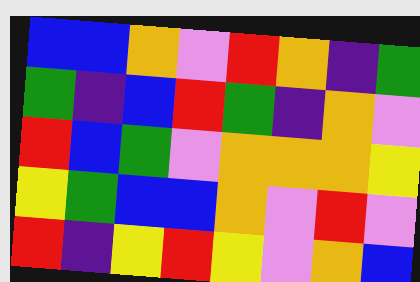[["blue", "blue", "orange", "violet", "red", "orange", "indigo", "green"], ["green", "indigo", "blue", "red", "green", "indigo", "orange", "violet"], ["red", "blue", "green", "violet", "orange", "orange", "orange", "yellow"], ["yellow", "green", "blue", "blue", "orange", "violet", "red", "violet"], ["red", "indigo", "yellow", "red", "yellow", "violet", "orange", "blue"]]